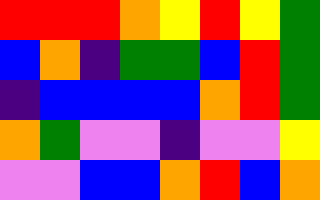[["red", "red", "red", "orange", "yellow", "red", "yellow", "green"], ["blue", "orange", "indigo", "green", "green", "blue", "red", "green"], ["indigo", "blue", "blue", "blue", "blue", "orange", "red", "green"], ["orange", "green", "violet", "violet", "indigo", "violet", "violet", "yellow"], ["violet", "violet", "blue", "blue", "orange", "red", "blue", "orange"]]